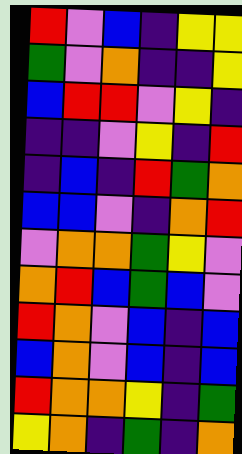[["red", "violet", "blue", "indigo", "yellow", "yellow"], ["green", "violet", "orange", "indigo", "indigo", "yellow"], ["blue", "red", "red", "violet", "yellow", "indigo"], ["indigo", "indigo", "violet", "yellow", "indigo", "red"], ["indigo", "blue", "indigo", "red", "green", "orange"], ["blue", "blue", "violet", "indigo", "orange", "red"], ["violet", "orange", "orange", "green", "yellow", "violet"], ["orange", "red", "blue", "green", "blue", "violet"], ["red", "orange", "violet", "blue", "indigo", "blue"], ["blue", "orange", "violet", "blue", "indigo", "blue"], ["red", "orange", "orange", "yellow", "indigo", "green"], ["yellow", "orange", "indigo", "green", "indigo", "orange"]]